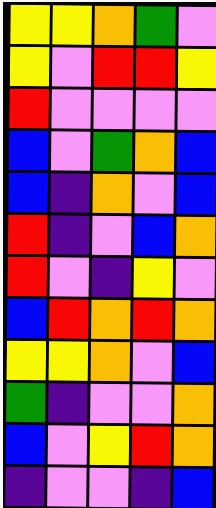[["yellow", "yellow", "orange", "green", "violet"], ["yellow", "violet", "red", "red", "yellow"], ["red", "violet", "violet", "violet", "violet"], ["blue", "violet", "green", "orange", "blue"], ["blue", "indigo", "orange", "violet", "blue"], ["red", "indigo", "violet", "blue", "orange"], ["red", "violet", "indigo", "yellow", "violet"], ["blue", "red", "orange", "red", "orange"], ["yellow", "yellow", "orange", "violet", "blue"], ["green", "indigo", "violet", "violet", "orange"], ["blue", "violet", "yellow", "red", "orange"], ["indigo", "violet", "violet", "indigo", "blue"]]